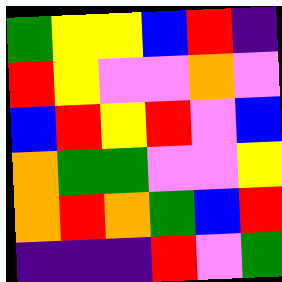[["green", "yellow", "yellow", "blue", "red", "indigo"], ["red", "yellow", "violet", "violet", "orange", "violet"], ["blue", "red", "yellow", "red", "violet", "blue"], ["orange", "green", "green", "violet", "violet", "yellow"], ["orange", "red", "orange", "green", "blue", "red"], ["indigo", "indigo", "indigo", "red", "violet", "green"]]